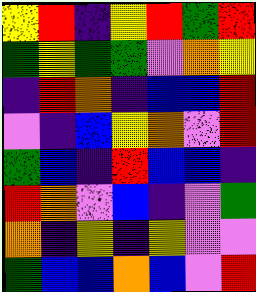[["yellow", "red", "indigo", "yellow", "red", "green", "red"], ["green", "yellow", "green", "green", "violet", "orange", "yellow"], ["indigo", "red", "orange", "indigo", "blue", "blue", "red"], ["violet", "indigo", "blue", "yellow", "orange", "violet", "red"], ["green", "blue", "indigo", "red", "blue", "blue", "indigo"], ["red", "orange", "violet", "blue", "indigo", "violet", "green"], ["orange", "indigo", "yellow", "indigo", "yellow", "violet", "violet"], ["green", "blue", "blue", "orange", "blue", "violet", "red"]]